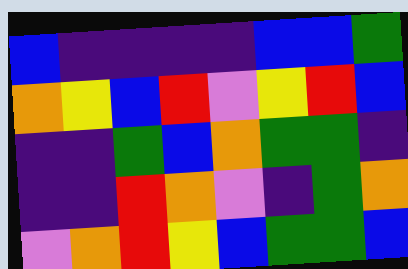[["blue", "indigo", "indigo", "indigo", "indigo", "blue", "blue", "green"], ["orange", "yellow", "blue", "red", "violet", "yellow", "red", "blue"], ["indigo", "indigo", "green", "blue", "orange", "green", "green", "indigo"], ["indigo", "indigo", "red", "orange", "violet", "indigo", "green", "orange"], ["violet", "orange", "red", "yellow", "blue", "green", "green", "blue"]]